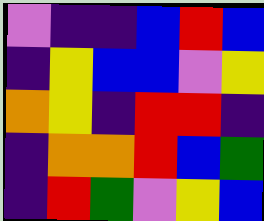[["violet", "indigo", "indigo", "blue", "red", "blue"], ["indigo", "yellow", "blue", "blue", "violet", "yellow"], ["orange", "yellow", "indigo", "red", "red", "indigo"], ["indigo", "orange", "orange", "red", "blue", "green"], ["indigo", "red", "green", "violet", "yellow", "blue"]]